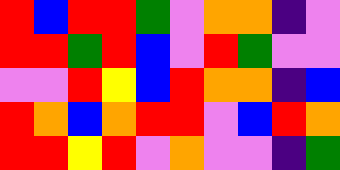[["red", "blue", "red", "red", "green", "violet", "orange", "orange", "indigo", "violet"], ["red", "red", "green", "red", "blue", "violet", "red", "green", "violet", "violet"], ["violet", "violet", "red", "yellow", "blue", "red", "orange", "orange", "indigo", "blue"], ["red", "orange", "blue", "orange", "red", "red", "violet", "blue", "red", "orange"], ["red", "red", "yellow", "red", "violet", "orange", "violet", "violet", "indigo", "green"]]